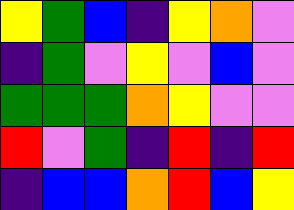[["yellow", "green", "blue", "indigo", "yellow", "orange", "violet"], ["indigo", "green", "violet", "yellow", "violet", "blue", "violet"], ["green", "green", "green", "orange", "yellow", "violet", "violet"], ["red", "violet", "green", "indigo", "red", "indigo", "red"], ["indigo", "blue", "blue", "orange", "red", "blue", "yellow"]]